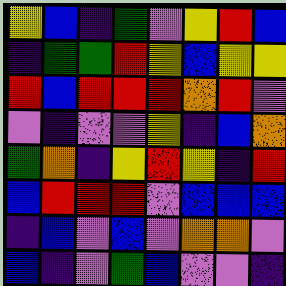[["yellow", "blue", "indigo", "green", "violet", "yellow", "red", "blue"], ["indigo", "green", "green", "red", "yellow", "blue", "yellow", "yellow"], ["red", "blue", "red", "red", "red", "orange", "red", "violet"], ["violet", "indigo", "violet", "violet", "yellow", "indigo", "blue", "orange"], ["green", "orange", "indigo", "yellow", "red", "yellow", "indigo", "red"], ["blue", "red", "red", "red", "violet", "blue", "blue", "blue"], ["indigo", "blue", "violet", "blue", "violet", "orange", "orange", "violet"], ["blue", "indigo", "violet", "green", "blue", "violet", "violet", "indigo"]]